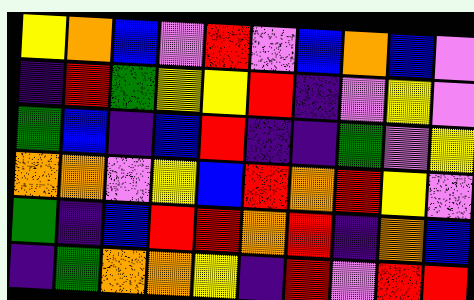[["yellow", "orange", "blue", "violet", "red", "violet", "blue", "orange", "blue", "violet"], ["indigo", "red", "green", "yellow", "yellow", "red", "indigo", "violet", "yellow", "violet"], ["green", "blue", "indigo", "blue", "red", "indigo", "indigo", "green", "violet", "yellow"], ["orange", "orange", "violet", "yellow", "blue", "red", "orange", "red", "yellow", "violet"], ["green", "indigo", "blue", "red", "red", "orange", "red", "indigo", "orange", "blue"], ["indigo", "green", "orange", "orange", "yellow", "indigo", "red", "violet", "red", "red"]]